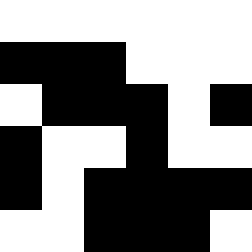[["white", "white", "white", "white", "white", "white"], ["black", "black", "black", "white", "white", "white"], ["white", "black", "black", "black", "white", "black"], ["black", "white", "white", "black", "white", "white"], ["black", "white", "black", "black", "black", "black"], ["white", "white", "black", "black", "black", "white"]]